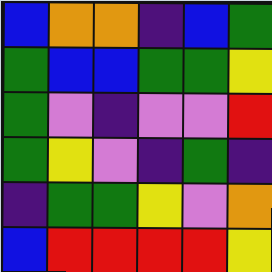[["blue", "orange", "orange", "indigo", "blue", "green"], ["green", "blue", "blue", "green", "green", "yellow"], ["green", "violet", "indigo", "violet", "violet", "red"], ["green", "yellow", "violet", "indigo", "green", "indigo"], ["indigo", "green", "green", "yellow", "violet", "orange"], ["blue", "red", "red", "red", "red", "yellow"]]